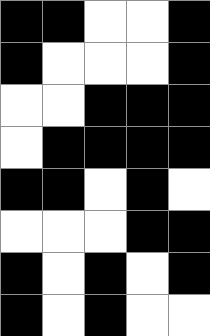[["black", "black", "white", "white", "black"], ["black", "white", "white", "white", "black"], ["white", "white", "black", "black", "black"], ["white", "black", "black", "black", "black"], ["black", "black", "white", "black", "white"], ["white", "white", "white", "black", "black"], ["black", "white", "black", "white", "black"], ["black", "white", "black", "white", "white"]]